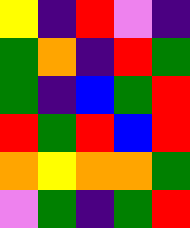[["yellow", "indigo", "red", "violet", "indigo"], ["green", "orange", "indigo", "red", "green"], ["green", "indigo", "blue", "green", "red"], ["red", "green", "red", "blue", "red"], ["orange", "yellow", "orange", "orange", "green"], ["violet", "green", "indigo", "green", "red"]]